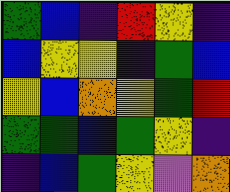[["green", "blue", "indigo", "red", "yellow", "indigo"], ["blue", "yellow", "yellow", "indigo", "green", "blue"], ["yellow", "blue", "orange", "yellow", "green", "red"], ["green", "green", "blue", "green", "yellow", "indigo"], ["indigo", "blue", "green", "yellow", "violet", "orange"]]